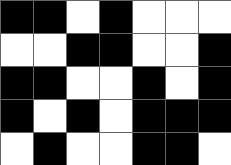[["black", "black", "white", "black", "white", "white", "white"], ["white", "white", "black", "black", "white", "white", "black"], ["black", "black", "white", "white", "black", "white", "black"], ["black", "white", "black", "white", "black", "black", "black"], ["white", "black", "white", "white", "black", "black", "white"]]